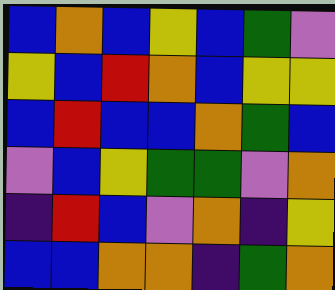[["blue", "orange", "blue", "yellow", "blue", "green", "violet"], ["yellow", "blue", "red", "orange", "blue", "yellow", "yellow"], ["blue", "red", "blue", "blue", "orange", "green", "blue"], ["violet", "blue", "yellow", "green", "green", "violet", "orange"], ["indigo", "red", "blue", "violet", "orange", "indigo", "yellow"], ["blue", "blue", "orange", "orange", "indigo", "green", "orange"]]